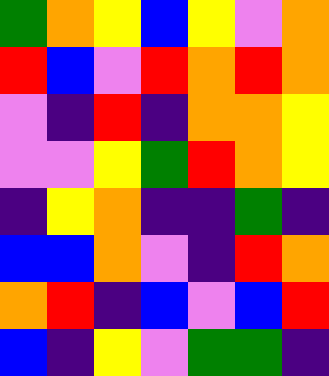[["green", "orange", "yellow", "blue", "yellow", "violet", "orange"], ["red", "blue", "violet", "red", "orange", "red", "orange"], ["violet", "indigo", "red", "indigo", "orange", "orange", "yellow"], ["violet", "violet", "yellow", "green", "red", "orange", "yellow"], ["indigo", "yellow", "orange", "indigo", "indigo", "green", "indigo"], ["blue", "blue", "orange", "violet", "indigo", "red", "orange"], ["orange", "red", "indigo", "blue", "violet", "blue", "red"], ["blue", "indigo", "yellow", "violet", "green", "green", "indigo"]]